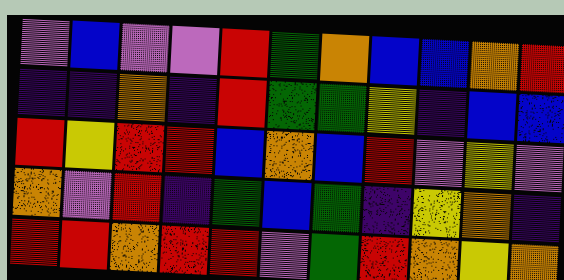[["violet", "blue", "violet", "violet", "red", "green", "orange", "blue", "blue", "orange", "red"], ["indigo", "indigo", "orange", "indigo", "red", "green", "green", "yellow", "indigo", "blue", "blue"], ["red", "yellow", "red", "red", "blue", "orange", "blue", "red", "violet", "yellow", "violet"], ["orange", "violet", "red", "indigo", "green", "blue", "green", "indigo", "yellow", "orange", "indigo"], ["red", "red", "orange", "red", "red", "violet", "green", "red", "orange", "yellow", "orange"]]